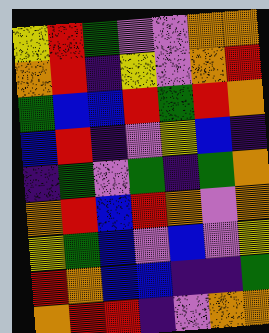[["yellow", "red", "green", "violet", "violet", "orange", "orange"], ["orange", "red", "indigo", "yellow", "violet", "orange", "red"], ["green", "blue", "blue", "red", "green", "red", "orange"], ["blue", "red", "indigo", "violet", "yellow", "blue", "indigo"], ["indigo", "green", "violet", "green", "indigo", "green", "orange"], ["orange", "red", "blue", "red", "orange", "violet", "orange"], ["yellow", "green", "blue", "violet", "blue", "violet", "yellow"], ["red", "orange", "blue", "blue", "indigo", "indigo", "green"], ["orange", "red", "red", "indigo", "violet", "orange", "orange"]]